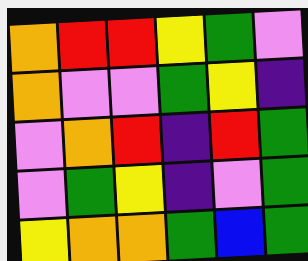[["orange", "red", "red", "yellow", "green", "violet"], ["orange", "violet", "violet", "green", "yellow", "indigo"], ["violet", "orange", "red", "indigo", "red", "green"], ["violet", "green", "yellow", "indigo", "violet", "green"], ["yellow", "orange", "orange", "green", "blue", "green"]]